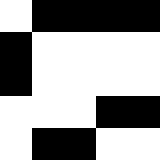[["white", "black", "black", "black", "black"], ["black", "white", "white", "white", "white"], ["black", "white", "white", "white", "white"], ["white", "white", "white", "black", "black"], ["white", "black", "black", "white", "white"]]